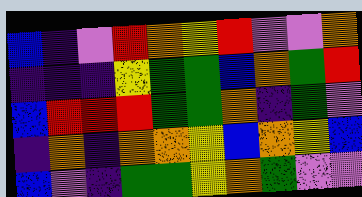[["blue", "indigo", "violet", "red", "orange", "yellow", "red", "violet", "violet", "orange"], ["indigo", "indigo", "indigo", "yellow", "green", "green", "blue", "orange", "green", "red"], ["blue", "red", "red", "red", "green", "green", "orange", "indigo", "green", "violet"], ["indigo", "orange", "indigo", "orange", "orange", "yellow", "blue", "orange", "yellow", "blue"], ["blue", "violet", "indigo", "green", "green", "yellow", "orange", "green", "violet", "violet"]]